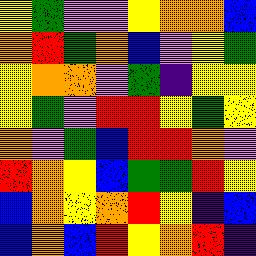[["yellow", "green", "violet", "violet", "yellow", "orange", "orange", "blue"], ["orange", "red", "green", "orange", "blue", "violet", "yellow", "green"], ["yellow", "orange", "orange", "violet", "green", "indigo", "yellow", "yellow"], ["yellow", "green", "violet", "red", "red", "yellow", "green", "yellow"], ["orange", "violet", "green", "blue", "red", "red", "orange", "violet"], ["red", "orange", "yellow", "blue", "green", "green", "red", "yellow"], ["blue", "orange", "yellow", "orange", "red", "yellow", "indigo", "blue"], ["blue", "orange", "blue", "red", "yellow", "orange", "red", "indigo"]]